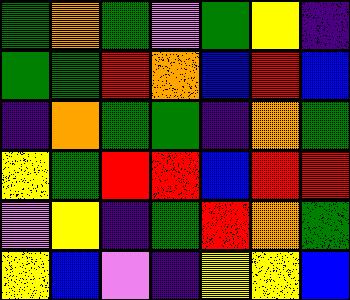[["green", "orange", "green", "violet", "green", "yellow", "indigo"], ["green", "green", "red", "orange", "blue", "red", "blue"], ["indigo", "orange", "green", "green", "indigo", "orange", "green"], ["yellow", "green", "red", "red", "blue", "red", "red"], ["violet", "yellow", "indigo", "green", "red", "orange", "green"], ["yellow", "blue", "violet", "indigo", "yellow", "yellow", "blue"]]